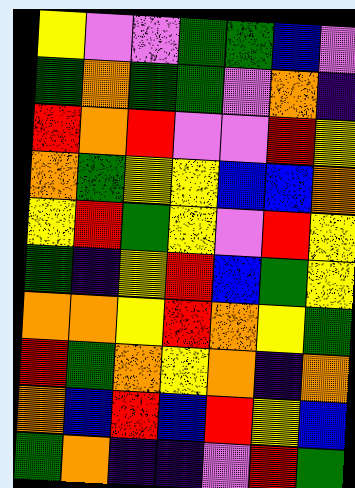[["yellow", "violet", "violet", "green", "green", "blue", "violet"], ["green", "orange", "green", "green", "violet", "orange", "indigo"], ["red", "orange", "red", "violet", "violet", "red", "yellow"], ["orange", "green", "yellow", "yellow", "blue", "blue", "orange"], ["yellow", "red", "green", "yellow", "violet", "red", "yellow"], ["green", "indigo", "yellow", "red", "blue", "green", "yellow"], ["orange", "orange", "yellow", "red", "orange", "yellow", "green"], ["red", "green", "orange", "yellow", "orange", "indigo", "orange"], ["orange", "blue", "red", "blue", "red", "yellow", "blue"], ["green", "orange", "indigo", "indigo", "violet", "red", "green"]]